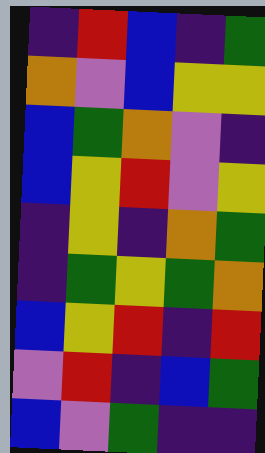[["indigo", "red", "blue", "indigo", "green"], ["orange", "violet", "blue", "yellow", "yellow"], ["blue", "green", "orange", "violet", "indigo"], ["blue", "yellow", "red", "violet", "yellow"], ["indigo", "yellow", "indigo", "orange", "green"], ["indigo", "green", "yellow", "green", "orange"], ["blue", "yellow", "red", "indigo", "red"], ["violet", "red", "indigo", "blue", "green"], ["blue", "violet", "green", "indigo", "indigo"]]